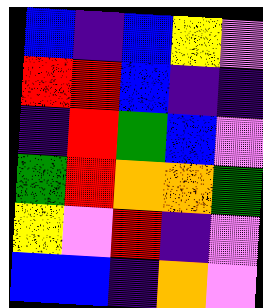[["blue", "indigo", "blue", "yellow", "violet"], ["red", "red", "blue", "indigo", "indigo"], ["indigo", "red", "green", "blue", "violet"], ["green", "red", "orange", "orange", "green"], ["yellow", "violet", "red", "indigo", "violet"], ["blue", "blue", "indigo", "orange", "violet"]]